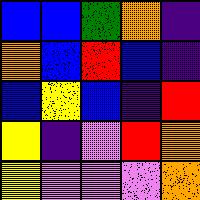[["blue", "blue", "green", "orange", "indigo"], ["orange", "blue", "red", "blue", "indigo"], ["blue", "yellow", "blue", "indigo", "red"], ["yellow", "indigo", "violet", "red", "orange"], ["yellow", "violet", "violet", "violet", "orange"]]